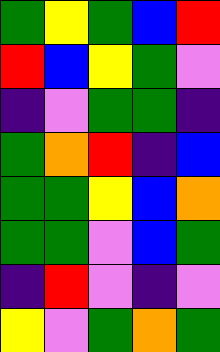[["green", "yellow", "green", "blue", "red"], ["red", "blue", "yellow", "green", "violet"], ["indigo", "violet", "green", "green", "indigo"], ["green", "orange", "red", "indigo", "blue"], ["green", "green", "yellow", "blue", "orange"], ["green", "green", "violet", "blue", "green"], ["indigo", "red", "violet", "indigo", "violet"], ["yellow", "violet", "green", "orange", "green"]]